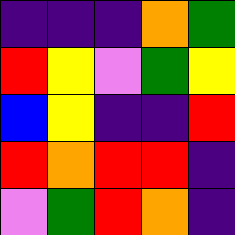[["indigo", "indigo", "indigo", "orange", "green"], ["red", "yellow", "violet", "green", "yellow"], ["blue", "yellow", "indigo", "indigo", "red"], ["red", "orange", "red", "red", "indigo"], ["violet", "green", "red", "orange", "indigo"]]